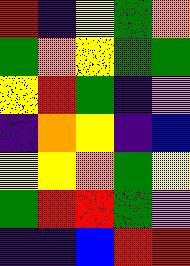[["red", "indigo", "yellow", "green", "orange"], ["green", "orange", "yellow", "green", "green"], ["yellow", "red", "green", "indigo", "violet"], ["indigo", "orange", "yellow", "indigo", "blue"], ["yellow", "yellow", "orange", "green", "yellow"], ["green", "red", "red", "green", "violet"], ["indigo", "indigo", "blue", "red", "red"]]